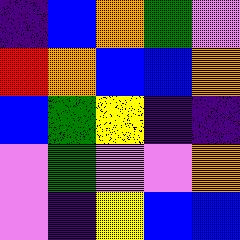[["indigo", "blue", "orange", "green", "violet"], ["red", "orange", "blue", "blue", "orange"], ["blue", "green", "yellow", "indigo", "indigo"], ["violet", "green", "violet", "violet", "orange"], ["violet", "indigo", "yellow", "blue", "blue"]]